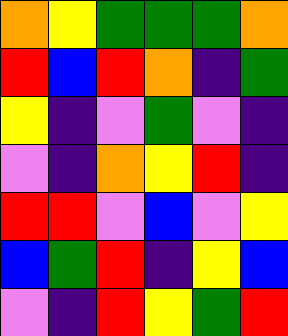[["orange", "yellow", "green", "green", "green", "orange"], ["red", "blue", "red", "orange", "indigo", "green"], ["yellow", "indigo", "violet", "green", "violet", "indigo"], ["violet", "indigo", "orange", "yellow", "red", "indigo"], ["red", "red", "violet", "blue", "violet", "yellow"], ["blue", "green", "red", "indigo", "yellow", "blue"], ["violet", "indigo", "red", "yellow", "green", "red"]]